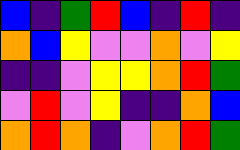[["blue", "indigo", "green", "red", "blue", "indigo", "red", "indigo"], ["orange", "blue", "yellow", "violet", "violet", "orange", "violet", "yellow"], ["indigo", "indigo", "violet", "yellow", "yellow", "orange", "red", "green"], ["violet", "red", "violet", "yellow", "indigo", "indigo", "orange", "blue"], ["orange", "red", "orange", "indigo", "violet", "orange", "red", "green"]]